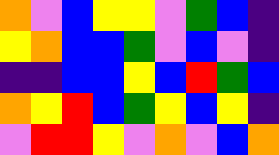[["orange", "violet", "blue", "yellow", "yellow", "violet", "green", "blue", "indigo"], ["yellow", "orange", "blue", "blue", "green", "violet", "blue", "violet", "indigo"], ["indigo", "indigo", "blue", "blue", "yellow", "blue", "red", "green", "blue"], ["orange", "yellow", "red", "blue", "green", "yellow", "blue", "yellow", "indigo"], ["violet", "red", "red", "yellow", "violet", "orange", "violet", "blue", "orange"]]